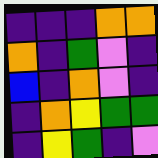[["indigo", "indigo", "indigo", "orange", "orange"], ["orange", "indigo", "green", "violet", "indigo"], ["blue", "indigo", "orange", "violet", "indigo"], ["indigo", "orange", "yellow", "green", "green"], ["indigo", "yellow", "green", "indigo", "violet"]]